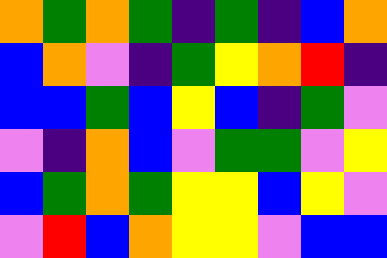[["orange", "green", "orange", "green", "indigo", "green", "indigo", "blue", "orange"], ["blue", "orange", "violet", "indigo", "green", "yellow", "orange", "red", "indigo"], ["blue", "blue", "green", "blue", "yellow", "blue", "indigo", "green", "violet"], ["violet", "indigo", "orange", "blue", "violet", "green", "green", "violet", "yellow"], ["blue", "green", "orange", "green", "yellow", "yellow", "blue", "yellow", "violet"], ["violet", "red", "blue", "orange", "yellow", "yellow", "violet", "blue", "blue"]]